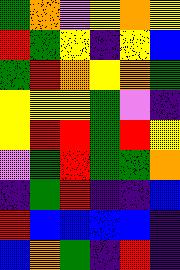[["green", "orange", "violet", "yellow", "orange", "yellow"], ["red", "green", "yellow", "indigo", "yellow", "blue"], ["green", "red", "orange", "yellow", "orange", "green"], ["yellow", "yellow", "yellow", "green", "violet", "indigo"], ["yellow", "red", "red", "green", "red", "yellow"], ["violet", "green", "red", "green", "green", "orange"], ["indigo", "green", "red", "indigo", "indigo", "blue"], ["red", "blue", "blue", "blue", "blue", "indigo"], ["blue", "orange", "green", "indigo", "red", "indigo"]]